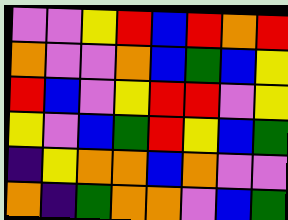[["violet", "violet", "yellow", "red", "blue", "red", "orange", "red"], ["orange", "violet", "violet", "orange", "blue", "green", "blue", "yellow"], ["red", "blue", "violet", "yellow", "red", "red", "violet", "yellow"], ["yellow", "violet", "blue", "green", "red", "yellow", "blue", "green"], ["indigo", "yellow", "orange", "orange", "blue", "orange", "violet", "violet"], ["orange", "indigo", "green", "orange", "orange", "violet", "blue", "green"]]